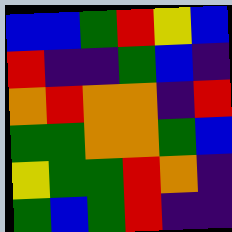[["blue", "blue", "green", "red", "yellow", "blue"], ["red", "indigo", "indigo", "green", "blue", "indigo"], ["orange", "red", "orange", "orange", "indigo", "red"], ["green", "green", "orange", "orange", "green", "blue"], ["yellow", "green", "green", "red", "orange", "indigo"], ["green", "blue", "green", "red", "indigo", "indigo"]]